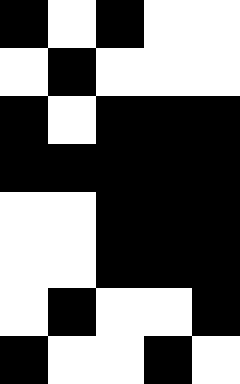[["black", "white", "black", "white", "white"], ["white", "black", "white", "white", "white"], ["black", "white", "black", "black", "black"], ["black", "black", "black", "black", "black"], ["white", "white", "black", "black", "black"], ["white", "white", "black", "black", "black"], ["white", "black", "white", "white", "black"], ["black", "white", "white", "black", "white"]]